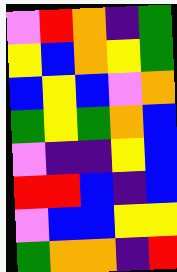[["violet", "red", "orange", "indigo", "green"], ["yellow", "blue", "orange", "yellow", "green"], ["blue", "yellow", "blue", "violet", "orange"], ["green", "yellow", "green", "orange", "blue"], ["violet", "indigo", "indigo", "yellow", "blue"], ["red", "red", "blue", "indigo", "blue"], ["violet", "blue", "blue", "yellow", "yellow"], ["green", "orange", "orange", "indigo", "red"]]